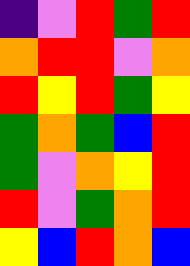[["indigo", "violet", "red", "green", "red"], ["orange", "red", "red", "violet", "orange"], ["red", "yellow", "red", "green", "yellow"], ["green", "orange", "green", "blue", "red"], ["green", "violet", "orange", "yellow", "red"], ["red", "violet", "green", "orange", "red"], ["yellow", "blue", "red", "orange", "blue"]]